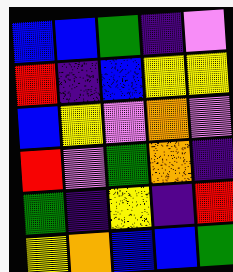[["blue", "blue", "green", "indigo", "violet"], ["red", "indigo", "blue", "yellow", "yellow"], ["blue", "yellow", "violet", "orange", "violet"], ["red", "violet", "green", "orange", "indigo"], ["green", "indigo", "yellow", "indigo", "red"], ["yellow", "orange", "blue", "blue", "green"]]